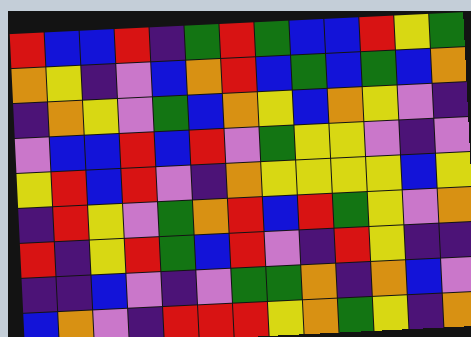[["red", "blue", "blue", "red", "indigo", "green", "red", "green", "blue", "blue", "red", "yellow", "green"], ["orange", "yellow", "indigo", "violet", "blue", "orange", "red", "blue", "green", "blue", "green", "blue", "orange"], ["indigo", "orange", "yellow", "violet", "green", "blue", "orange", "yellow", "blue", "orange", "yellow", "violet", "indigo"], ["violet", "blue", "blue", "red", "blue", "red", "violet", "green", "yellow", "yellow", "violet", "indigo", "violet"], ["yellow", "red", "blue", "red", "violet", "indigo", "orange", "yellow", "yellow", "yellow", "yellow", "blue", "yellow"], ["indigo", "red", "yellow", "violet", "green", "orange", "red", "blue", "red", "green", "yellow", "violet", "orange"], ["red", "indigo", "yellow", "red", "green", "blue", "red", "violet", "indigo", "red", "yellow", "indigo", "indigo"], ["indigo", "indigo", "blue", "violet", "indigo", "violet", "green", "green", "orange", "indigo", "orange", "blue", "violet"], ["blue", "orange", "violet", "indigo", "red", "red", "red", "yellow", "orange", "green", "yellow", "indigo", "orange"]]